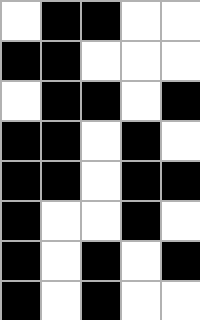[["white", "black", "black", "white", "white"], ["black", "black", "white", "white", "white"], ["white", "black", "black", "white", "black"], ["black", "black", "white", "black", "white"], ["black", "black", "white", "black", "black"], ["black", "white", "white", "black", "white"], ["black", "white", "black", "white", "black"], ["black", "white", "black", "white", "white"]]